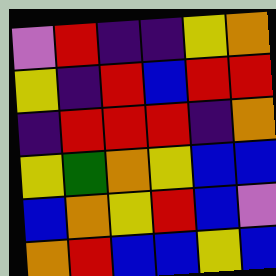[["violet", "red", "indigo", "indigo", "yellow", "orange"], ["yellow", "indigo", "red", "blue", "red", "red"], ["indigo", "red", "red", "red", "indigo", "orange"], ["yellow", "green", "orange", "yellow", "blue", "blue"], ["blue", "orange", "yellow", "red", "blue", "violet"], ["orange", "red", "blue", "blue", "yellow", "blue"]]